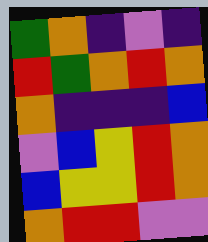[["green", "orange", "indigo", "violet", "indigo"], ["red", "green", "orange", "red", "orange"], ["orange", "indigo", "indigo", "indigo", "blue"], ["violet", "blue", "yellow", "red", "orange"], ["blue", "yellow", "yellow", "red", "orange"], ["orange", "red", "red", "violet", "violet"]]